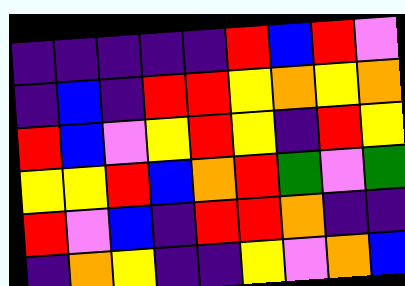[["indigo", "indigo", "indigo", "indigo", "indigo", "red", "blue", "red", "violet"], ["indigo", "blue", "indigo", "red", "red", "yellow", "orange", "yellow", "orange"], ["red", "blue", "violet", "yellow", "red", "yellow", "indigo", "red", "yellow"], ["yellow", "yellow", "red", "blue", "orange", "red", "green", "violet", "green"], ["red", "violet", "blue", "indigo", "red", "red", "orange", "indigo", "indigo"], ["indigo", "orange", "yellow", "indigo", "indigo", "yellow", "violet", "orange", "blue"]]